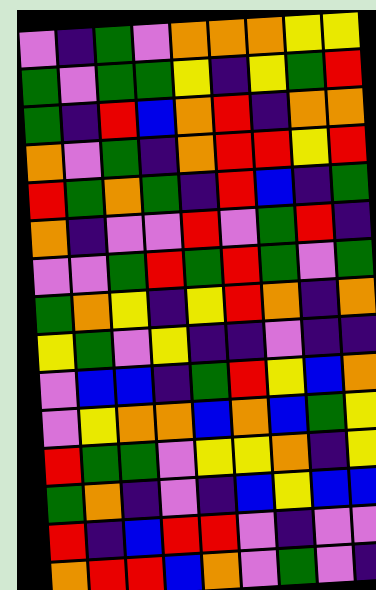[["violet", "indigo", "green", "violet", "orange", "orange", "orange", "yellow", "yellow"], ["green", "violet", "green", "green", "yellow", "indigo", "yellow", "green", "red"], ["green", "indigo", "red", "blue", "orange", "red", "indigo", "orange", "orange"], ["orange", "violet", "green", "indigo", "orange", "red", "red", "yellow", "red"], ["red", "green", "orange", "green", "indigo", "red", "blue", "indigo", "green"], ["orange", "indigo", "violet", "violet", "red", "violet", "green", "red", "indigo"], ["violet", "violet", "green", "red", "green", "red", "green", "violet", "green"], ["green", "orange", "yellow", "indigo", "yellow", "red", "orange", "indigo", "orange"], ["yellow", "green", "violet", "yellow", "indigo", "indigo", "violet", "indigo", "indigo"], ["violet", "blue", "blue", "indigo", "green", "red", "yellow", "blue", "orange"], ["violet", "yellow", "orange", "orange", "blue", "orange", "blue", "green", "yellow"], ["red", "green", "green", "violet", "yellow", "yellow", "orange", "indigo", "yellow"], ["green", "orange", "indigo", "violet", "indigo", "blue", "yellow", "blue", "blue"], ["red", "indigo", "blue", "red", "red", "violet", "indigo", "violet", "violet"], ["orange", "red", "red", "blue", "orange", "violet", "green", "violet", "indigo"]]